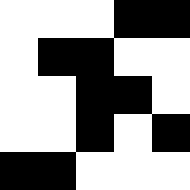[["white", "white", "white", "black", "black"], ["white", "black", "black", "white", "white"], ["white", "white", "black", "black", "white"], ["white", "white", "black", "white", "black"], ["black", "black", "white", "white", "white"]]